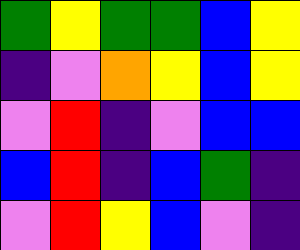[["green", "yellow", "green", "green", "blue", "yellow"], ["indigo", "violet", "orange", "yellow", "blue", "yellow"], ["violet", "red", "indigo", "violet", "blue", "blue"], ["blue", "red", "indigo", "blue", "green", "indigo"], ["violet", "red", "yellow", "blue", "violet", "indigo"]]